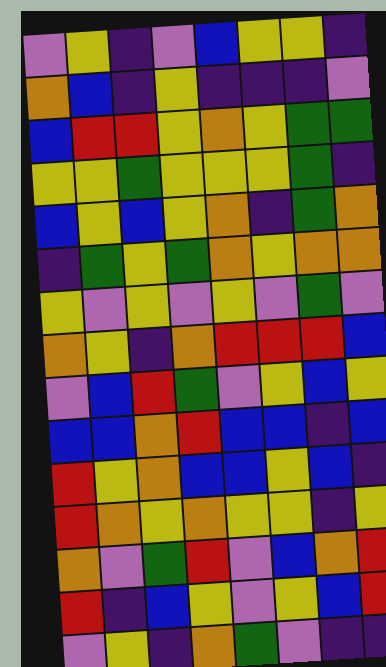[["violet", "yellow", "indigo", "violet", "blue", "yellow", "yellow", "indigo"], ["orange", "blue", "indigo", "yellow", "indigo", "indigo", "indigo", "violet"], ["blue", "red", "red", "yellow", "orange", "yellow", "green", "green"], ["yellow", "yellow", "green", "yellow", "yellow", "yellow", "green", "indigo"], ["blue", "yellow", "blue", "yellow", "orange", "indigo", "green", "orange"], ["indigo", "green", "yellow", "green", "orange", "yellow", "orange", "orange"], ["yellow", "violet", "yellow", "violet", "yellow", "violet", "green", "violet"], ["orange", "yellow", "indigo", "orange", "red", "red", "red", "blue"], ["violet", "blue", "red", "green", "violet", "yellow", "blue", "yellow"], ["blue", "blue", "orange", "red", "blue", "blue", "indigo", "blue"], ["red", "yellow", "orange", "blue", "blue", "yellow", "blue", "indigo"], ["red", "orange", "yellow", "orange", "yellow", "yellow", "indigo", "yellow"], ["orange", "violet", "green", "red", "violet", "blue", "orange", "red"], ["red", "indigo", "blue", "yellow", "violet", "yellow", "blue", "red"], ["violet", "yellow", "indigo", "orange", "green", "violet", "indigo", "indigo"]]